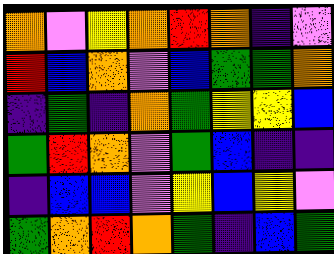[["orange", "violet", "yellow", "orange", "red", "orange", "indigo", "violet"], ["red", "blue", "orange", "violet", "blue", "green", "green", "orange"], ["indigo", "green", "indigo", "orange", "green", "yellow", "yellow", "blue"], ["green", "red", "orange", "violet", "green", "blue", "indigo", "indigo"], ["indigo", "blue", "blue", "violet", "yellow", "blue", "yellow", "violet"], ["green", "orange", "red", "orange", "green", "indigo", "blue", "green"]]